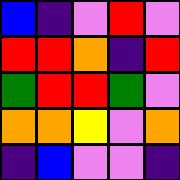[["blue", "indigo", "violet", "red", "violet"], ["red", "red", "orange", "indigo", "red"], ["green", "red", "red", "green", "violet"], ["orange", "orange", "yellow", "violet", "orange"], ["indigo", "blue", "violet", "violet", "indigo"]]